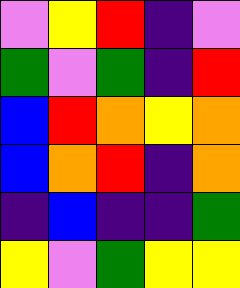[["violet", "yellow", "red", "indigo", "violet"], ["green", "violet", "green", "indigo", "red"], ["blue", "red", "orange", "yellow", "orange"], ["blue", "orange", "red", "indigo", "orange"], ["indigo", "blue", "indigo", "indigo", "green"], ["yellow", "violet", "green", "yellow", "yellow"]]